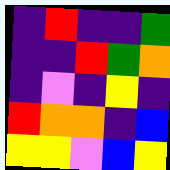[["indigo", "red", "indigo", "indigo", "green"], ["indigo", "indigo", "red", "green", "orange"], ["indigo", "violet", "indigo", "yellow", "indigo"], ["red", "orange", "orange", "indigo", "blue"], ["yellow", "yellow", "violet", "blue", "yellow"]]